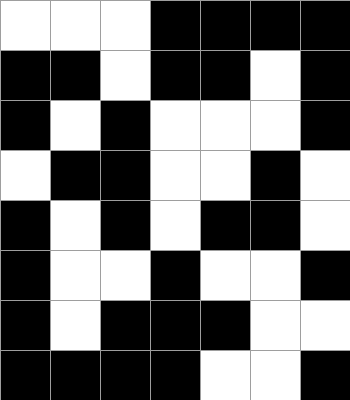[["white", "white", "white", "black", "black", "black", "black"], ["black", "black", "white", "black", "black", "white", "black"], ["black", "white", "black", "white", "white", "white", "black"], ["white", "black", "black", "white", "white", "black", "white"], ["black", "white", "black", "white", "black", "black", "white"], ["black", "white", "white", "black", "white", "white", "black"], ["black", "white", "black", "black", "black", "white", "white"], ["black", "black", "black", "black", "white", "white", "black"]]